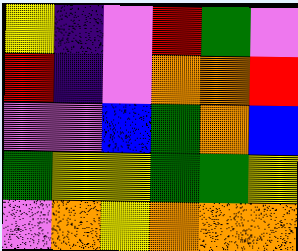[["yellow", "indigo", "violet", "red", "green", "violet"], ["red", "indigo", "violet", "orange", "orange", "red"], ["violet", "violet", "blue", "green", "orange", "blue"], ["green", "yellow", "yellow", "green", "green", "yellow"], ["violet", "orange", "yellow", "orange", "orange", "orange"]]